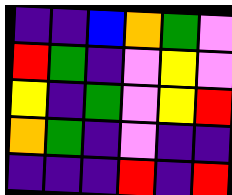[["indigo", "indigo", "blue", "orange", "green", "violet"], ["red", "green", "indigo", "violet", "yellow", "violet"], ["yellow", "indigo", "green", "violet", "yellow", "red"], ["orange", "green", "indigo", "violet", "indigo", "indigo"], ["indigo", "indigo", "indigo", "red", "indigo", "red"]]